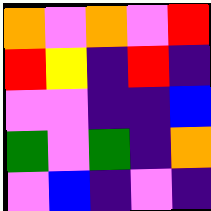[["orange", "violet", "orange", "violet", "red"], ["red", "yellow", "indigo", "red", "indigo"], ["violet", "violet", "indigo", "indigo", "blue"], ["green", "violet", "green", "indigo", "orange"], ["violet", "blue", "indigo", "violet", "indigo"]]